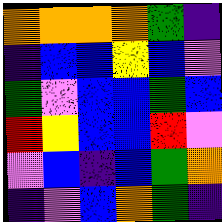[["orange", "orange", "orange", "orange", "green", "indigo"], ["indigo", "blue", "blue", "yellow", "blue", "violet"], ["green", "violet", "blue", "blue", "green", "blue"], ["red", "yellow", "blue", "blue", "red", "violet"], ["violet", "blue", "indigo", "blue", "green", "orange"], ["indigo", "violet", "blue", "orange", "green", "indigo"]]